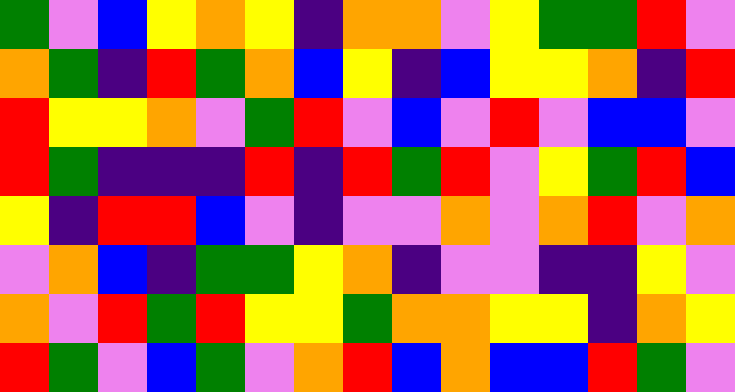[["green", "violet", "blue", "yellow", "orange", "yellow", "indigo", "orange", "orange", "violet", "yellow", "green", "green", "red", "violet"], ["orange", "green", "indigo", "red", "green", "orange", "blue", "yellow", "indigo", "blue", "yellow", "yellow", "orange", "indigo", "red"], ["red", "yellow", "yellow", "orange", "violet", "green", "red", "violet", "blue", "violet", "red", "violet", "blue", "blue", "violet"], ["red", "green", "indigo", "indigo", "indigo", "red", "indigo", "red", "green", "red", "violet", "yellow", "green", "red", "blue"], ["yellow", "indigo", "red", "red", "blue", "violet", "indigo", "violet", "violet", "orange", "violet", "orange", "red", "violet", "orange"], ["violet", "orange", "blue", "indigo", "green", "green", "yellow", "orange", "indigo", "violet", "violet", "indigo", "indigo", "yellow", "violet"], ["orange", "violet", "red", "green", "red", "yellow", "yellow", "green", "orange", "orange", "yellow", "yellow", "indigo", "orange", "yellow"], ["red", "green", "violet", "blue", "green", "violet", "orange", "red", "blue", "orange", "blue", "blue", "red", "green", "violet"]]